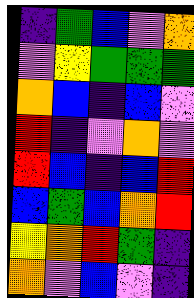[["indigo", "green", "blue", "violet", "orange"], ["violet", "yellow", "green", "green", "green"], ["orange", "blue", "indigo", "blue", "violet"], ["red", "indigo", "violet", "orange", "violet"], ["red", "blue", "indigo", "blue", "red"], ["blue", "green", "blue", "orange", "red"], ["yellow", "orange", "red", "green", "indigo"], ["orange", "violet", "blue", "violet", "indigo"]]